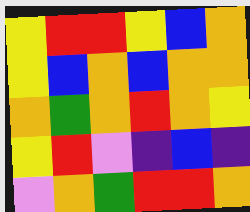[["yellow", "red", "red", "yellow", "blue", "orange"], ["yellow", "blue", "orange", "blue", "orange", "orange"], ["orange", "green", "orange", "red", "orange", "yellow"], ["yellow", "red", "violet", "indigo", "blue", "indigo"], ["violet", "orange", "green", "red", "red", "orange"]]